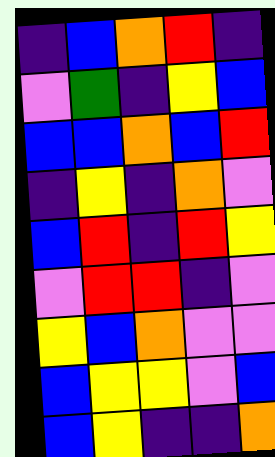[["indigo", "blue", "orange", "red", "indigo"], ["violet", "green", "indigo", "yellow", "blue"], ["blue", "blue", "orange", "blue", "red"], ["indigo", "yellow", "indigo", "orange", "violet"], ["blue", "red", "indigo", "red", "yellow"], ["violet", "red", "red", "indigo", "violet"], ["yellow", "blue", "orange", "violet", "violet"], ["blue", "yellow", "yellow", "violet", "blue"], ["blue", "yellow", "indigo", "indigo", "orange"]]